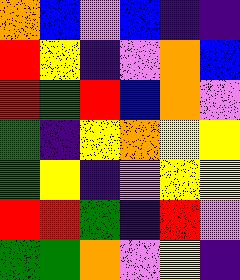[["orange", "blue", "violet", "blue", "indigo", "indigo"], ["red", "yellow", "indigo", "violet", "orange", "blue"], ["red", "green", "red", "blue", "orange", "violet"], ["green", "indigo", "yellow", "orange", "yellow", "yellow"], ["green", "yellow", "indigo", "violet", "yellow", "yellow"], ["red", "red", "green", "indigo", "red", "violet"], ["green", "green", "orange", "violet", "yellow", "indigo"]]